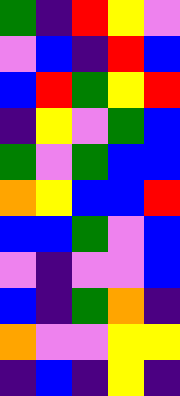[["green", "indigo", "red", "yellow", "violet"], ["violet", "blue", "indigo", "red", "blue"], ["blue", "red", "green", "yellow", "red"], ["indigo", "yellow", "violet", "green", "blue"], ["green", "violet", "green", "blue", "blue"], ["orange", "yellow", "blue", "blue", "red"], ["blue", "blue", "green", "violet", "blue"], ["violet", "indigo", "violet", "violet", "blue"], ["blue", "indigo", "green", "orange", "indigo"], ["orange", "violet", "violet", "yellow", "yellow"], ["indigo", "blue", "indigo", "yellow", "indigo"]]